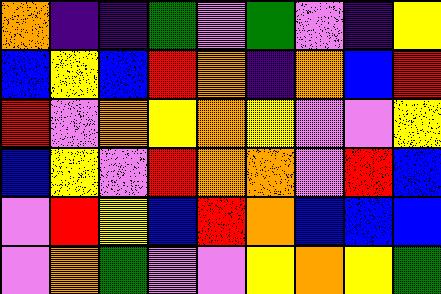[["orange", "indigo", "indigo", "green", "violet", "green", "violet", "indigo", "yellow"], ["blue", "yellow", "blue", "red", "orange", "indigo", "orange", "blue", "red"], ["red", "violet", "orange", "yellow", "orange", "yellow", "violet", "violet", "yellow"], ["blue", "yellow", "violet", "red", "orange", "orange", "violet", "red", "blue"], ["violet", "red", "yellow", "blue", "red", "orange", "blue", "blue", "blue"], ["violet", "orange", "green", "violet", "violet", "yellow", "orange", "yellow", "green"]]